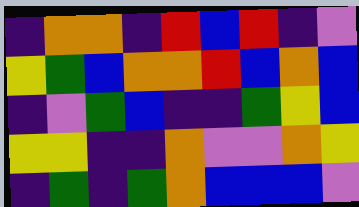[["indigo", "orange", "orange", "indigo", "red", "blue", "red", "indigo", "violet"], ["yellow", "green", "blue", "orange", "orange", "red", "blue", "orange", "blue"], ["indigo", "violet", "green", "blue", "indigo", "indigo", "green", "yellow", "blue"], ["yellow", "yellow", "indigo", "indigo", "orange", "violet", "violet", "orange", "yellow"], ["indigo", "green", "indigo", "green", "orange", "blue", "blue", "blue", "violet"]]